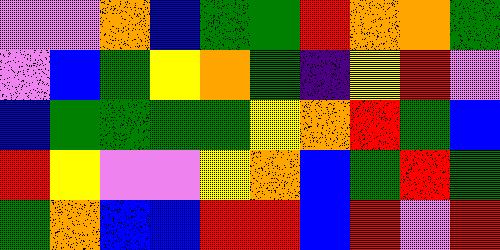[["violet", "violet", "orange", "blue", "green", "green", "red", "orange", "orange", "green"], ["violet", "blue", "green", "yellow", "orange", "green", "indigo", "yellow", "red", "violet"], ["blue", "green", "green", "green", "green", "yellow", "orange", "red", "green", "blue"], ["red", "yellow", "violet", "violet", "yellow", "orange", "blue", "green", "red", "green"], ["green", "orange", "blue", "blue", "red", "red", "blue", "red", "violet", "red"]]